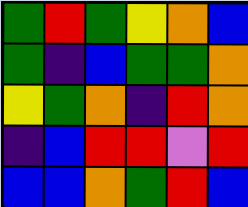[["green", "red", "green", "yellow", "orange", "blue"], ["green", "indigo", "blue", "green", "green", "orange"], ["yellow", "green", "orange", "indigo", "red", "orange"], ["indigo", "blue", "red", "red", "violet", "red"], ["blue", "blue", "orange", "green", "red", "blue"]]